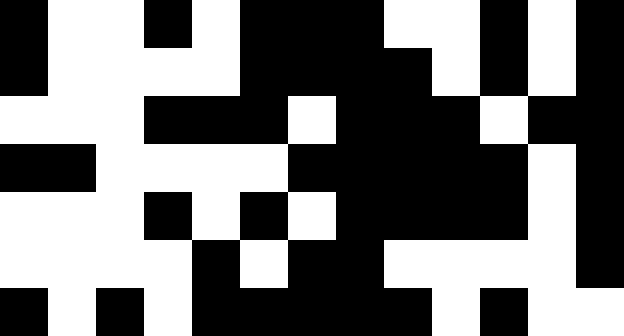[["black", "white", "white", "black", "white", "black", "black", "black", "white", "white", "black", "white", "black"], ["black", "white", "white", "white", "white", "black", "black", "black", "black", "white", "black", "white", "black"], ["white", "white", "white", "black", "black", "black", "white", "black", "black", "black", "white", "black", "black"], ["black", "black", "white", "white", "white", "white", "black", "black", "black", "black", "black", "white", "black"], ["white", "white", "white", "black", "white", "black", "white", "black", "black", "black", "black", "white", "black"], ["white", "white", "white", "white", "black", "white", "black", "black", "white", "white", "white", "white", "black"], ["black", "white", "black", "white", "black", "black", "black", "black", "black", "white", "black", "white", "white"]]